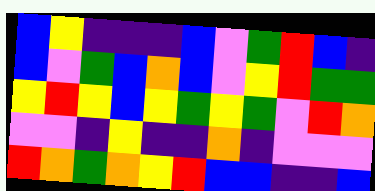[["blue", "yellow", "indigo", "indigo", "indigo", "blue", "violet", "green", "red", "blue", "indigo"], ["blue", "violet", "green", "blue", "orange", "blue", "violet", "yellow", "red", "green", "green"], ["yellow", "red", "yellow", "blue", "yellow", "green", "yellow", "green", "violet", "red", "orange"], ["violet", "violet", "indigo", "yellow", "indigo", "indigo", "orange", "indigo", "violet", "violet", "violet"], ["red", "orange", "green", "orange", "yellow", "red", "blue", "blue", "indigo", "indigo", "blue"]]